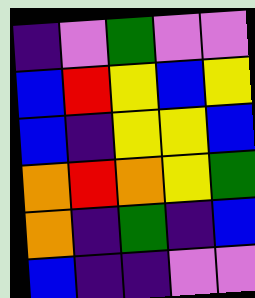[["indigo", "violet", "green", "violet", "violet"], ["blue", "red", "yellow", "blue", "yellow"], ["blue", "indigo", "yellow", "yellow", "blue"], ["orange", "red", "orange", "yellow", "green"], ["orange", "indigo", "green", "indigo", "blue"], ["blue", "indigo", "indigo", "violet", "violet"]]